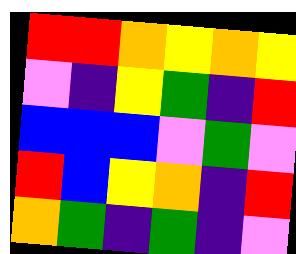[["red", "red", "orange", "yellow", "orange", "yellow"], ["violet", "indigo", "yellow", "green", "indigo", "red"], ["blue", "blue", "blue", "violet", "green", "violet"], ["red", "blue", "yellow", "orange", "indigo", "red"], ["orange", "green", "indigo", "green", "indigo", "violet"]]